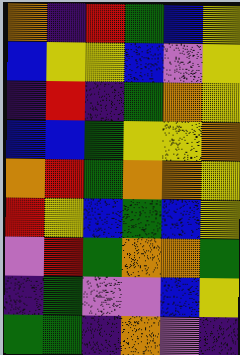[["orange", "indigo", "red", "green", "blue", "yellow"], ["blue", "yellow", "yellow", "blue", "violet", "yellow"], ["indigo", "red", "indigo", "green", "orange", "yellow"], ["blue", "blue", "green", "yellow", "yellow", "orange"], ["orange", "red", "green", "orange", "orange", "yellow"], ["red", "yellow", "blue", "green", "blue", "yellow"], ["violet", "red", "green", "orange", "orange", "green"], ["indigo", "green", "violet", "violet", "blue", "yellow"], ["green", "green", "indigo", "orange", "violet", "indigo"]]